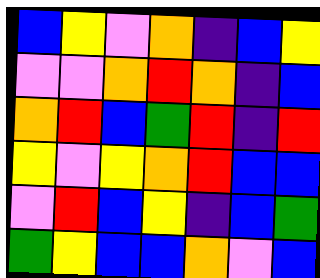[["blue", "yellow", "violet", "orange", "indigo", "blue", "yellow"], ["violet", "violet", "orange", "red", "orange", "indigo", "blue"], ["orange", "red", "blue", "green", "red", "indigo", "red"], ["yellow", "violet", "yellow", "orange", "red", "blue", "blue"], ["violet", "red", "blue", "yellow", "indigo", "blue", "green"], ["green", "yellow", "blue", "blue", "orange", "violet", "blue"]]